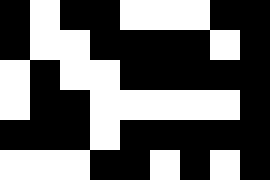[["black", "white", "black", "black", "white", "white", "white", "black", "black"], ["black", "white", "white", "black", "black", "black", "black", "white", "black"], ["white", "black", "white", "white", "black", "black", "black", "black", "black"], ["white", "black", "black", "white", "white", "white", "white", "white", "black"], ["black", "black", "black", "white", "black", "black", "black", "black", "black"], ["white", "white", "white", "black", "black", "white", "black", "white", "black"]]